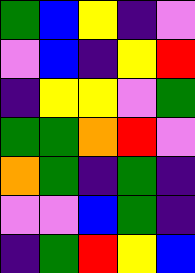[["green", "blue", "yellow", "indigo", "violet"], ["violet", "blue", "indigo", "yellow", "red"], ["indigo", "yellow", "yellow", "violet", "green"], ["green", "green", "orange", "red", "violet"], ["orange", "green", "indigo", "green", "indigo"], ["violet", "violet", "blue", "green", "indigo"], ["indigo", "green", "red", "yellow", "blue"]]